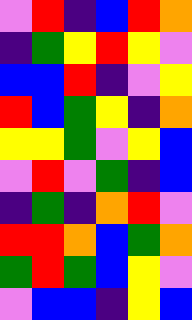[["violet", "red", "indigo", "blue", "red", "orange"], ["indigo", "green", "yellow", "red", "yellow", "violet"], ["blue", "blue", "red", "indigo", "violet", "yellow"], ["red", "blue", "green", "yellow", "indigo", "orange"], ["yellow", "yellow", "green", "violet", "yellow", "blue"], ["violet", "red", "violet", "green", "indigo", "blue"], ["indigo", "green", "indigo", "orange", "red", "violet"], ["red", "red", "orange", "blue", "green", "orange"], ["green", "red", "green", "blue", "yellow", "violet"], ["violet", "blue", "blue", "indigo", "yellow", "blue"]]